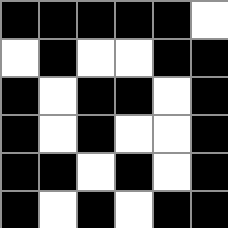[["black", "black", "black", "black", "black", "white"], ["white", "black", "white", "white", "black", "black"], ["black", "white", "black", "black", "white", "black"], ["black", "white", "black", "white", "white", "black"], ["black", "black", "white", "black", "white", "black"], ["black", "white", "black", "white", "black", "black"]]